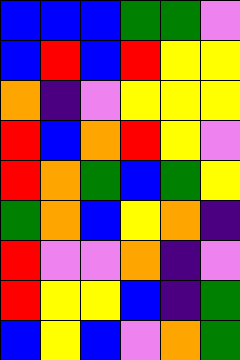[["blue", "blue", "blue", "green", "green", "violet"], ["blue", "red", "blue", "red", "yellow", "yellow"], ["orange", "indigo", "violet", "yellow", "yellow", "yellow"], ["red", "blue", "orange", "red", "yellow", "violet"], ["red", "orange", "green", "blue", "green", "yellow"], ["green", "orange", "blue", "yellow", "orange", "indigo"], ["red", "violet", "violet", "orange", "indigo", "violet"], ["red", "yellow", "yellow", "blue", "indigo", "green"], ["blue", "yellow", "blue", "violet", "orange", "green"]]